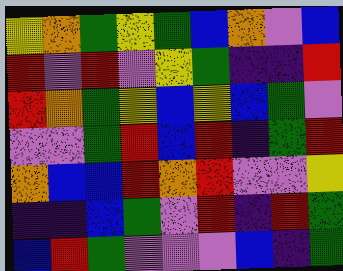[["yellow", "orange", "green", "yellow", "green", "blue", "orange", "violet", "blue"], ["red", "violet", "red", "violet", "yellow", "green", "indigo", "indigo", "red"], ["red", "orange", "green", "yellow", "blue", "yellow", "blue", "green", "violet"], ["violet", "violet", "green", "red", "blue", "red", "indigo", "green", "red"], ["orange", "blue", "blue", "red", "orange", "red", "violet", "violet", "yellow"], ["indigo", "indigo", "blue", "green", "violet", "red", "indigo", "red", "green"], ["blue", "red", "green", "violet", "violet", "violet", "blue", "indigo", "green"]]